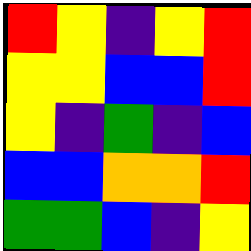[["red", "yellow", "indigo", "yellow", "red"], ["yellow", "yellow", "blue", "blue", "red"], ["yellow", "indigo", "green", "indigo", "blue"], ["blue", "blue", "orange", "orange", "red"], ["green", "green", "blue", "indigo", "yellow"]]